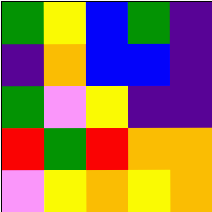[["green", "yellow", "blue", "green", "indigo"], ["indigo", "orange", "blue", "blue", "indigo"], ["green", "violet", "yellow", "indigo", "indigo"], ["red", "green", "red", "orange", "orange"], ["violet", "yellow", "orange", "yellow", "orange"]]